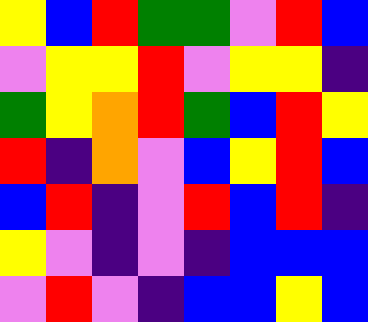[["yellow", "blue", "red", "green", "green", "violet", "red", "blue"], ["violet", "yellow", "yellow", "red", "violet", "yellow", "yellow", "indigo"], ["green", "yellow", "orange", "red", "green", "blue", "red", "yellow"], ["red", "indigo", "orange", "violet", "blue", "yellow", "red", "blue"], ["blue", "red", "indigo", "violet", "red", "blue", "red", "indigo"], ["yellow", "violet", "indigo", "violet", "indigo", "blue", "blue", "blue"], ["violet", "red", "violet", "indigo", "blue", "blue", "yellow", "blue"]]